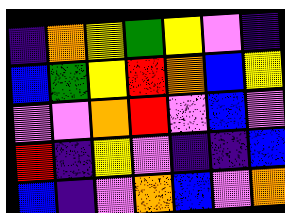[["indigo", "orange", "yellow", "green", "yellow", "violet", "indigo"], ["blue", "green", "yellow", "red", "orange", "blue", "yellow"], ["violet", "violet", "orange", "red", "violet", "blue", "violet"], ["red", "indigo", "yellow", "violet", "indigo", "indigo", "blue"], ["blue", "indigo", "violet", "orange", "blue", "violet", "orange"]]